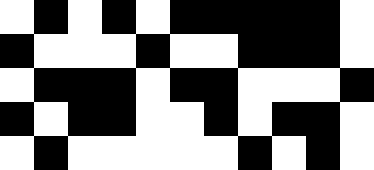[["white", "black", "white", "black", "white", "black", "black", "black", "black", "black", "white"], ["black", "white", "white", "white", "black", "white", "white", "black", "black", "black", "white"], ["white", "black", "black", "black", "white", "black", "black", "white", "white", "white", "black"], ["black", "white", "black", "black", "white", "white", "black", "white", "black", "black", "white"], ["white", "black", "white", "white", "white", "white", "white", "black", "white", "black", "white"]]